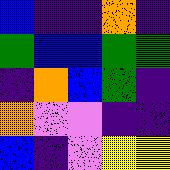[["blue", "indigo", "indigo", "orange", "indigo"], ["green", "blue", "blue", "green", "green"], ["indigo", "orange", "blue", "green", "indigo"], ["orange", "violet", "violet", "indigo", "indigo"], ["blue", "indigo", "violet", "yellow", "yellow"]]